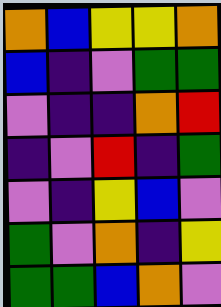[["orange", "blue", "yellow", "yellow", "orange"], ["blue", "indigo", "violet", "green", "green"], ["violet", "indigo", "indigo", "orange", "red"], ["indigo", "violet", "red", "indigo", "green"], ["violet", "indigo", "yellow", "blue", "violet"], ["green", "violet", "orange", "indigo", "yellow"], ["green", "green", "blue", "orange", "violet"]]